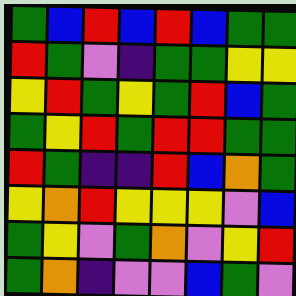[["green", "blue", "red", "blue", "red", "blue", "green", "green"], ["red", "green", "violet", "indigo", "green", "green", "yellow", "yellow"], ["yellow", "red", "green", "yellow", "green", "red", "blue", "green"], ["green", "yellow", "red", "green", "red", "red", "green", "green"], ["red", "green", "indigo", "indigo", "red", "blue", "orange", "green"], ["yellow", "orange", "red", "yellow", "yellow", "yellow", "violet", "blue"], ["green", "yellow", "violet", "green", "orange", "violet", "yellow", "red"], ["green", "orange", "indigo", "violet", "violet", "blue", "green", "violet"]]